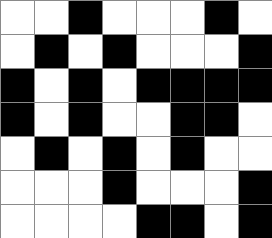[["white", "white", "black", "white", "white", "white", "black", "white"], ["white", "black", "white", "black", "white", "white", "white", "black"], ["black", "white", "black", "white", "black", "black", "black", "black"], ["black", "white", "black", "white", "white", "black", "black", "white"], ["white", "black", "white", "black", "white", "black", "white", "white"], ["white", "white", "white", "black", "white", "white", "white", "black"], ["white", "white", "white", "white", "black", "black", "white", "black"]]